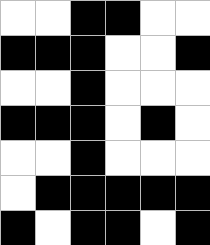[["white", "white", "black", "black", "white", "white"], ["black", "black", "black", "white", "white", "black"], ["white", "white", "black", "white", "white", "white"], ["black", "black", "black", "white", "black", "white"], ["white", "white", "black", "white", "white", "white"], ["white", "black", "black", "black", "black", "black"], ["black", "white", "black", "black", "white", "black"]]